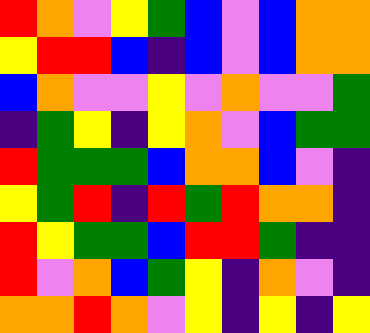[["red", "orange", "violet", "yellow", "green", "blue", "violet", "blue", "orange", "orange"], ["yellow", "red", "red", "blue", "indigo", "blue", "violet", "blue", "orange", "orange"], ["blue", "orange", "violet", "violet", "yellow", "violet", "orange", "violet", "violet", "green"], ["indigo", "green", "yellow", "indigo", "yellow", "orange", "violet", "blue", "green", "green"], ["red", "green", "green", "green", "blue", "orange", "orange", "blue", "violet", "indigo"], ["yellow", "green", "red", "indigo", "red", "green", "red", "orange", "orange", "indigo"], ["red", "yellow", "green", "green", "blue", "red", "red", "green", "indigo", "indigo"], ["red", "violet", "orange", "blue", "green", "yellow", "indigo", "orange", "violet", "indigo"], ["orange", "orange", "red", "orange", "violet", "yellow", "indigo", "yellow", "indigo", "yellow"]]